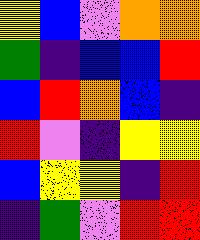[["yellow", "blue", "violet", "orange", "orange"], ["green", "indigo", "blue", "blue", "red"], ["blue", "red", "orange", "blue", "indigo"], ["red", "violet", "indigo", "yellow", "yellow"], ["blue", "yellow", "yellow", "indigo", "red"], ["indigo", "green", "violet", "red", "red"]]